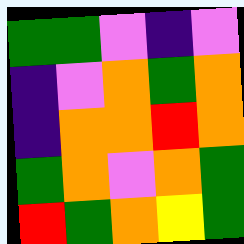[["green", "green", "violet", "indigo", "violet"], ["indigo", "violet", "orange", "green", "orange"], ["indigo", "orange", "orange", "red", "orange"], ["green", "orange", "violet", "orange", "green"], ["red", "green", "orange", "yellow", "green"]]